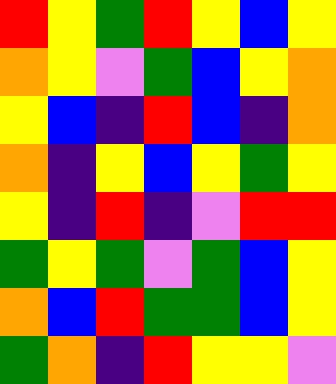[["red", "yellow", "green", "red", "yellow", "blue", "yellow"], ["orange", "yellow", "violet", "green", "blue", "yellow", "orange"], ["yellow", "blue", "indigo", "red", "blue", "indigo", "orange"], ["orange", "indigo", "yellow", "blue", "yellow", "green", "yellow"], ["yellow", "indigo", "red", "indigo", "violet", "red", "red"], ["green", "yellow", "green", "violet", "green", "blue", "yellow"], ["orange", "blue", "red", "green", "green", "blue", "yellow"], ["green", "orange", "indigo", "red", "yellow", "yellow", "violet"]]